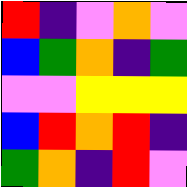[["red", "indigo", "violet", "orange", "violet"], ["blue", "green", "orange", "indigo", "green"], ["violet", "violet", "yellow", "yellow", "yellow"], ["blue", "red", "orange", "red", "indigo"], ["green", "orange", "indigo", "red", "violet"]]